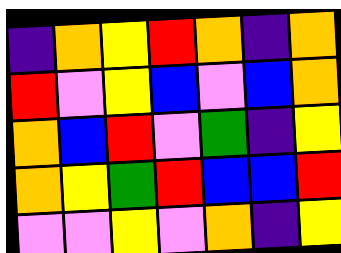[["indigo", "orange", "yellow", "red", "orange", "indigo", "orange"], ["red", "violet", "yellow", "blue", "violet", "blue", "orange"], ["orange", "blue", "red", "violet", "green", "indigo", "yellow"], ["orange", "yellow", "green", "red", "blue", "blue", "red"], ["violet", "violet", "yellow", "violet", "orange", "indigo", "yellow"]]